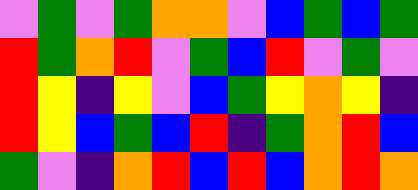[["violet", "green", "violet", "green", "orange", "orange", "violet", "blue", "green", "blue", "green"], ["red", "green", "orange", "red", "violet", "green", "blue", "red", "violet", "green", "violet"], ["red", "yellow", "indigo", "yellow", "violet", "blue", "green", "yellow", "orange", "yellow", "indigo"], ["red", "yellow", "blue", "green", "blue", "red", "indigo", "green", "orange", "red", "blue"], ["green", "violet", "indigo", "orange", "red", "blue", "red", "blue", "orange", "red", "orange"]]